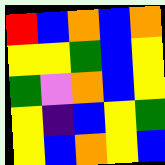[["red", "blue", "orange", "blue", "orange"], ["yellow", "yellow", "green", "blue", "yellow"], ["green", "violet", "orange", "blue", "yellow"], ["yellow", "indigo", "blue", "yellow", "green"], ["yellow", "blue", "orange", "yellow", "blue"]]